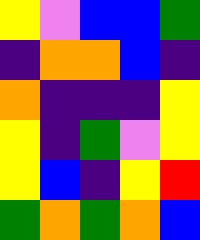[["yellow", "violet", "blue", "blue", "green"], ["indigo", "orange", "orange", "blue", "indigo"], ["orange", "indigo", "indigo", "indigo", "yellow"], ["yellow", "indigo", "green", "violet", "yellow"], ["yellow", "blue", "indigo", "yellow", "red"], ["green", "orange", "green", "orange", "blue"]]